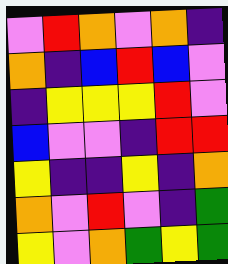[["violet", "red", "orange", "violet", "orange", "indigo"], ["orange", "indigo", "blue", "red", "blue", "violet"], ["indigo", "yellow", "yellow", "yellow", "red", "violet"], ["blue", "violet", "violet", "indigo", "red", "red"], ["yellow", "indigo", "indigo", "yellow", "indigo", "orange"], ["orange", "violet", "red", "violet", "indigo", "green"], ["yellow", "violet", "orange", "green", "yellow", "green"]]